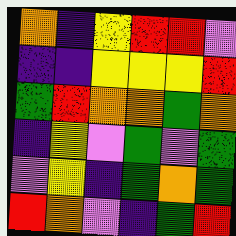[["orange", "indigo", "yellow", "red", "red", "violet"], ["indigo", "indigo", "yellow", "yellow", "yellow", "red"], ["green", "red", "orange", "orange", "green", "orange"], ["indigo", "yellow", "violet", "green", "violet", "green"], ["violet", "yellow", "indigo", "green", "orange", "green"], ["red", "orange", "violet", "indigo", "green", "red"]]